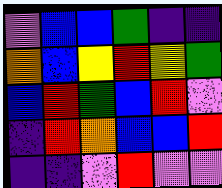[["violet", "blue", "blue", "green", "indigo", "indigo"], ["orange", "blue", "yellow", "red", "yellow", "green"], ["blue", "red", "green", "blue", "red", "violet"], ["indigo", "red", "orange", "blue", "blue", "red"], ["indigo", "indigo", "violet", "red", "violet", "violet"]]